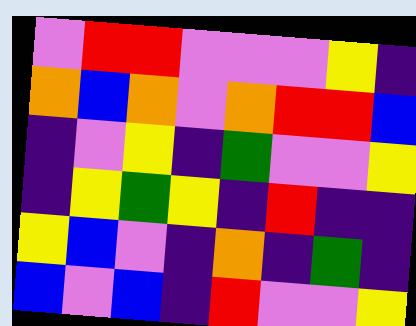[["violet", "red", "red", "violet", "violet", "violet", "yellow", "indigo"], ["orange", "blue", "orange", "violet", "orange", "red", "red", "blue"], ["indigo", "violet", "yellow", "indigo", "green", "violet", "violet", "yellow"], ["indigo", "yellow", "green", "yellow", "indigo", "red", "indigo", "indigo"], ["yellow", "blue", "violet", "indigo", "orange", "indigo", "green", "indigo"], ["blue", "violet", "blue", "indigo", "red", "violet", "violet", "yellow"]]